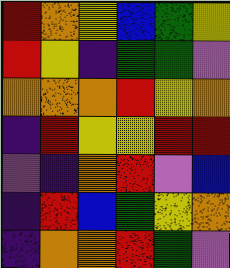[["red", "orange", "yellow", "blue", "green", "yellow"], ["red", "yellow", "indigo", "green", "green", "violet"], ["orange", "orange", "orange", "red", "yellow", "orange"], ["indigo", "red", "yellow", "yellow", "red", "red"], ["violet", "indigo", "orange", "red", "violet", "blue"], ["indigo", "red", "blue", "green", "yellow", "orange"], ["indigo", "orange", "orange", "red", "green", "violet"]]